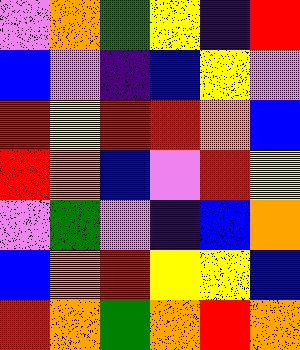[["violet", "orange", "green", "yellow", "indigo", "red"], ["blue", "violet", "indigo", "blue", "yellow", "violet"], ["red", "yellow", "red", "red", "orange", "blue"], ["red", "orange", "blue", "violet", "red", "yellow"], ["violet", "green", "violet", "indigo", "blue", "orange"], ["blue", "orange", "red", "yellow", "yellow", "blue"], ["red", "orange", "green", "orange", "red", "orange"]]